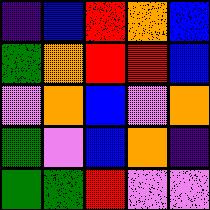[["indigo", "blue", "red", "orange", "blue"], ["green", "orange", "red", "red", "blue"], ["violet", "orange", "blue", "violet", "orange"], ["green", "violet", "blue", "orange", "indigo"], ["green", "green", "red", "violet", "violet"]]